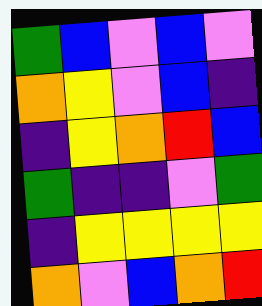[["green", "blue", "violet", "blue", "violet"], ["orange", "yellow", "violet", "blue", "indigo"], ["indigo", "yellow", "orange", "red", "blue"], ["green", "indigo", "indigo", "violet", "green"], ["indigo", "yellow", "yellow", "yellow", "yellow"], ["orange", "violet", "blue", "orange", "red"]]